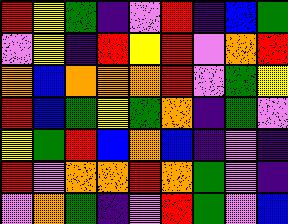[["red", "yellow", "green", "indigo", "violet", "red", "indigo", "blue", "green"], ["violet", "yellow", "indigo", "red", "yellow", "red", "violet", "orange", "red"], ["orange", "blue", "orange", "orange", "orange", "red", "violet", "green", "yellow"], ["red", "blue", "green", "yellow", "green", "orange", "indigo", "green", "violet"], ["yellow", "green", "red", "blue", "orange", "blue", "indigo", "violet", "indigo"], ["red", "violet", "orange", "orange", "red", "orange", "green", "violet", "indigo"], ["violet", "orange", "green", "indigo", "violet", "red", "green", "violet", "blue"]]